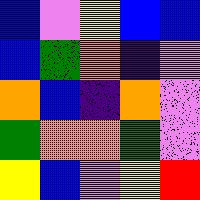[["blue", "violet", "yellow", "blue", "blue"], ["blue", "green", "orange", "indigo", "violet"], ["orange", "blue", "indigo", "orange", "violet"], ["green", "orange", "orange", "green", "violet"], ["yellow", "blue", "violet", "yellow", "red"]]